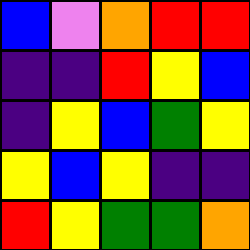[["blue", "violet", "orange", "red", "red"], ["indigo", "indigo", "red", "yellow", "blue"], ["indigo", "yellow", "blue", "green", "yellow"], ["yellow", "blue", "yellow", "indigo", "indigo"], ["red", "yellow", "green", "green", "orange"]]